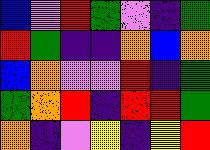[["blue", "violet", "red", "green", "violet", "indigo", "green"], ["red", "green", "indigo", "indigo", "orange", "blue", "orange"], ["blue", "orange", "violet", "violet", "red", "indigo", "green"], ["green", "orange", "red", "indigo", "red", "red", "green"], ["orange", "indigo", "violet", "yellow", "indigo", "yellow", "red"]]